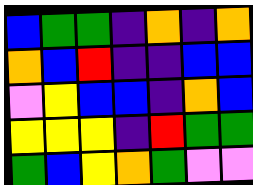[["blue", "green", "green", "indigo", "orange", "indigo", "orange"], ["orange", "blue", "red", "indigo", "indigo", "blue", "blue"], ["violet", "yellow", "blue", "blue", "indigo", "orange", "blue"], ["yellow", "yellow", "yellow", "indigo", "red", "green", "green"], ["green", "blue", "yellow", "orange", "green", "violet", "violet"]]